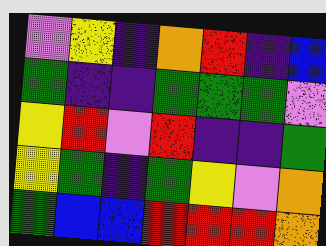[["violet", "yellow", "indigo", "orange", "red", "indigo", "blue"], ["green", "indigo", "indigo", "green", "green", "green", "violet"], ["yellow", "red", "violet", "red", "indigo", "indigo", "green"], ["yellow", "green", "indigo", "green", "yellow", "violet", "orange"], ["green", "blue", "blue", "red", "red", "red", "orange"]]